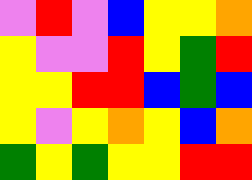[["violet", "red", "violet", "blue", "yellow", "yellow", "orange"], ["yellow", "violet", "violet", "red", "yellow", "green", "red"], ["yellow", "yellow", "red", "red", "blue", "green", "blue"], ["yellow", "violet", "yellow", "orange", "yellow", "blue", "orange"], ["green", "yellow", "green", "yellow", "yellow", "red", "red"]]